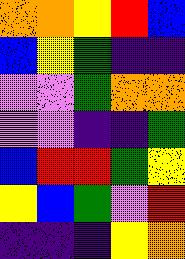[["orange", "orange", "yellow", "red", "blue"], ["blue", "yellow", "green", "indigo", "indigo"], ["violet", "violet", "green", "orange", "orange"], ["violet", "violet", "indigo", "indigo", "green"], ["blue", "red", "red", "green", "yellow"], ["yellow", "blue", "green", "violet", "red"], ["indigo", "indigo", "indigo", "yellow", "orange"]]